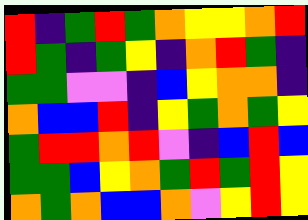[["red", "indigo", "green", "red", "green", "orange", "yellow", "yellow", "orange", "red"], ["red", "green", "indigo", "green", "yellow", "indigo", "orange", "red", "green", "indigo"], ["green", "green", "violet", "violet", "indigo", "blue", "yellow", "orange", "orange", "indigo"], ["orange", "blue", "blue", "red", "indigo", "yellow", "green", "orange", "green", "yellow"], ["green", "red", "red", "orange", "red", "violet", "indigo", "blue", "red", "blue"], ["green", "green", "blue", "yellow", "orange", "green", "red", "green", "red", "yellow"], ["orange", "green", "orange", "blue", "blue", "orange", "violet", "yellow", "red", "yellow"]]